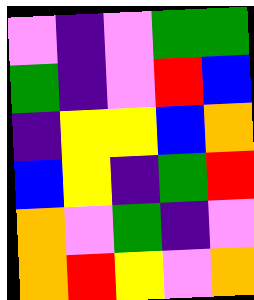[["violet", "indigo", "violet", "green", "green"], ["green", "indigo", "violet", "red", "blue"], ["indigo", "yellow", "yellow", "blue", "orange"], ["blue", "yellow", "indigo", "green", "red"], ["orange", "violet", "green", "indigo", "violet"], ["orange", "red", "yellow", "violet", "orange"]]